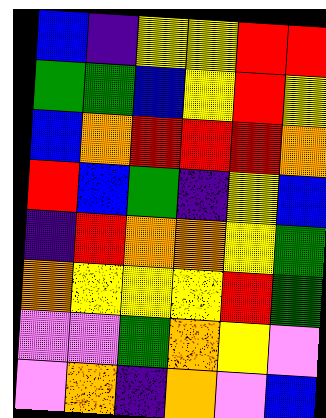[["blue", "indigo", "yellow", "yellow", "red", "red"], ["green", "green", "blue", "yellow", "red", "yellow"], ["blue", "orange", "red", "red", "red", "orange"], ["red", "blue", "green", "indigo", "yellow", "blue"], ["indigo", "red", "orange", "orange", "yellow", "green"], ["orange", "yellow", "yellow", "yellow", "red", "green"], ["violet", "violet", "green", "orange", "yellow", "violet"], ["violet", "orange", "indigo", "orange", "violet", "blue"]]